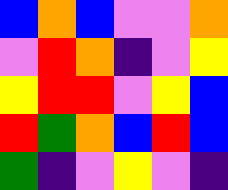[["blue", "orange", "blue", "violet", "violet", "orange"], ["violet", "red", "orange", "indigo", "violet", "yellow"], ["yellow", "red", "red", "violet", "yellow", "blue"], ["red", "green", "orange", "blue", "red", "blue"], ["green", "indigo", "violet", "yellow", "violet", "indigo"]]